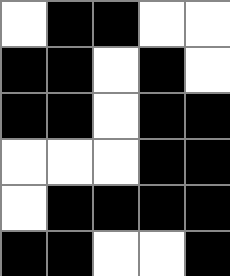[["white", "black", "black", "white", "white"], ["black", "black", "white", "black", "white"], ["black", "black", "white", "black", "black"], ["white", "white", "white", "black", "black"], ["white", "black", "black", "black", "black"], ["black", "black", "white", "white", "black"]]